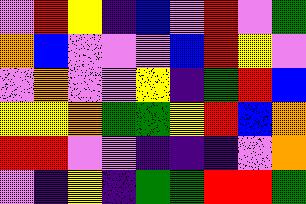[["violet", "red", "yellow", "indigo", "blue", "violet", "red", "violet", "green"], ["orange", "blue", "violet", "violet", "violet", "blue", "red", "yellow", "violet"], ["violet", "orange", "violet", "violet", "yellow", "indigo", "green", "red", "blue"], ["yellow", "yellow", "orange", "green", "green", "yellow", "red", "blue", "orange"], ["red", "red", "violet", "violet", "indigo", "indigo", "indigo", "violet", "orange"], ["violet", "indigo", "yellow", "indigo", "green", "green", "red", "red", "green"]]